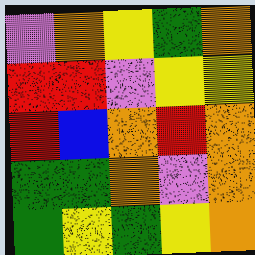[["violet", "orange", "yellow", "green", "orange"], ["red", "red", "violet", "yellow", "yellow"], ["red", "blue", "orange", "red", "orange"], ["green", "green", "orange", "violet", "orange"], ["green", "yellow", "green", "yellow", "orange"]]